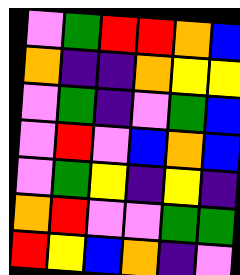[["violet", "green", "red", "red", "orange", "blue"], ["orange", "indigo", "indigo", "orange", "yellow", "yellow"], ["violet", "green", "indigo", "violet", "green", "blue"], ["violet", "red", "violet", "blue", "orange", "blue"], ["violet", "green", "yellow", "indigo", "yellow", "indigo"], ["orange", "red", "violet", "violet", "green", "green"], ["red", "yellow", "blue", "orange", "indigo", "violet"]]